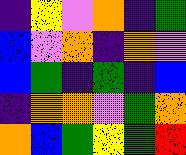[["indigo", "yellow", "violet", "orange", "indigo", "green"], ["blue", "violet", "orange", "indigo", "orange", "violet"], ["blue", "green", "indigo", "green", "indigo", "blue"], ["indigo", "orange", "orange", "violet", "green", "orange"], ["orange", "blue", "green", "yellow", "green", "red"]]